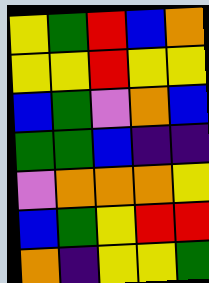[["yellow", "green", "red", "blue", "orange"], ["yellow", "yellow", "red", "yellow", "yellow"], ["blue", "green", "violet", "orange", "blue"], ["green", "green", "blue", "indigo", "indigo"], ["violet", "orange", "orange", "orange", "yellow"], ["blue", "green", "yellow", "red", "red"], ["orange", "indigo", "yellow", "yellow", "green"]]